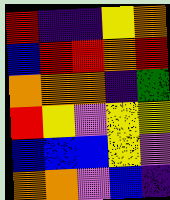[["red", "indigo", "indigo", "yellow", "orange"], ["blue", "red", "red", "orange", "red"], ["orange", "orange", "orange", "indigo", "green"], ["red", "yellow", "violet", "yellow", "yellow"], ["blue", "blue", "blue", "yellow", "violet"], ["orange", "orange", "violet", "blue", "indigo"]]